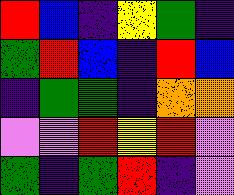[["red", "blue", "indigo", "yellow", "green", "indigo"], ["green", "red", "blue", "indigo", "red", "blue"], ["indigo", "green", "green", "indigo", "orange", "orange"], ["violet", "violet", "red", "yellow", "red", "violet"], ["green", "indigo", "green", "red", "indigo", "violet"]]